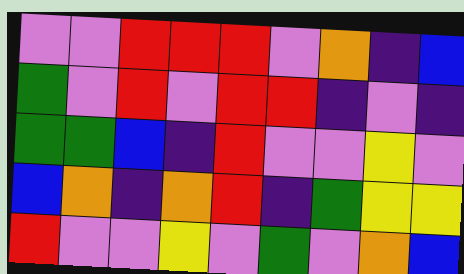[["violet", "violet", "red", "red", "red", "violet", "orange", "indigo", "blue"], ["green", "violet", "red", "violet", "red", "red", "indigo", "violet", "indigo"], ["green", "green", "blue", "indigo", "red", "violet", "violet", "yellow", "violet"], ["blue", "orange", "indigo", "orange", "red", "indigo", "green", "yellow", "yellow"], ["red", "violet", "violet", "yellow", "violet", "green", "violet", "orange", "blue"]]